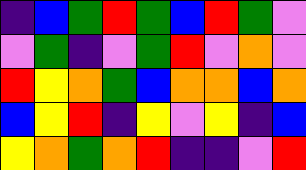[["indigo", "blue", "green", "red", "green", "blue", "red", "green", "violet"], ["violet", "green", "indigo", "violet", "green", "red", "violet", "orange", "violet"], ["red", "yellow", "orange", "green", "blue", "orange", "orange", "blue", "orange"], ["blue", "yellow", "red", "indigo", "yellow", "violet", "yellow", "indigo", "blue"], ["yellow", "orange", "green", "orange", "red", "indigo", "indigo", "violet", "red"]]